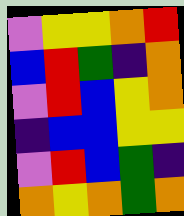[["violet", "yellow", "yellow", "orange", "red"], ["blue", "red", "green", "indigo", "orange"], ["violet", "red", "blue", "yellow", "orange"], ["indigo", "blue", "blue", "yellow", "yellow"], ["violet", "red", "blue", "green", "indigo"], ["orange", "yellow", "orange", "green", "orange"]]